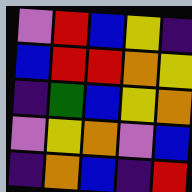[["violet", "red", "blue", "yellow", "indigo"], ["blue", "red", "red", "orange", "yellow"], ["indigo", "green", "blue", "yellow", "orange"], ["violet", "yellow", "orange", "violet", "blue"], ["indigo", "orange", "blue", "indigo", "red"]]